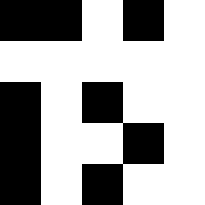[["black", "black", "white", "black", "white"], ["white", "white", "white", "white", "white"], ["black", "white", "black", "white", "white"], ["black", "white", "white", "black", "white"], ["black", "white", "black", "white", "white"]]